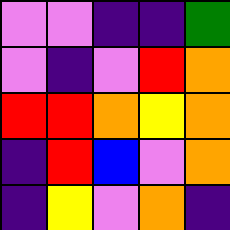[["violet", "violet", "indigo", "indigo", "green"], ["violet", "indigo", "violet", "red", "orange"], ["red", "red", "orange", "yellow", "orange"], ["indigo", "red", "blue", "violet", "orange"], ["indigo", "yellow", "violet", "orange", "indigo"]]